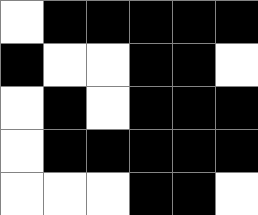[["white", "black", "black", "black", "black", "black"], ["black", "white", "white", "black", "black", "white"], ["white", "black", "white", "black", "black", "black"], ["white", "black", "black", "black", "black", "black"], ["white", "white", "white", "black", "black", "white"]]